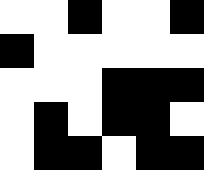[["white", "white", "black", "white", "white", "black"], ["black", "white", "white", "white", "white", "white"], ["white", "white", "white", "black", "black", "black"], ["white", "black", "white", "black", "black", "white"], ["white", "black", "black", "white", "black", "black"]]